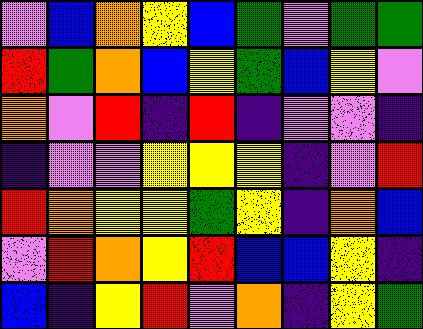[["violet", "blue", "orange", "yellow", "blue", "green", "violet", "green", "green"], ["red", "green", "orange", "blue", "yellow", "green", "blue", "yellow", "violet"], ["orange", "violet", "red", "indigo", "red", "indigo", "violet", "violet", "indigo"], ["indigo", "violet", "violet", "yellow", "yellow", "yellow", "indigo", "violet", "red"], ["red", "orange", "yellow", "yellow", "green", "yellow", "indigo", "orange", "blue"], ["violet", "red", "orange", "yellow", "red", "blue", "blue", "yellow", "indigo"], ["blue", "indigo", "yellow", "red", "violet", "orange", "indigo", "yellow", "green"]]